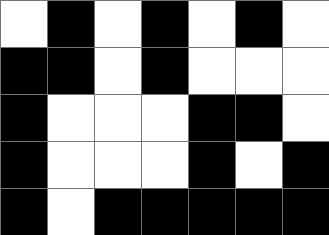[["white", "black", "white", "black", "white", "black", "white"], ["black", "black", "white", "black", "white", "white", "white"], ["black", "white", "white", "white", "black", "black", "white"], ["black", "white", "white", "white", "black", "white", "black"], ["black", "white", "black", "black", "black", "black", "black"]]